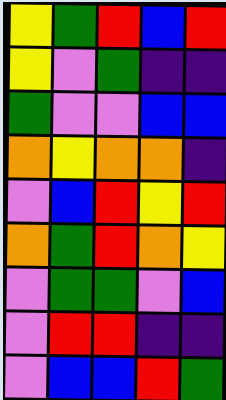[["yellow", "green", "red", "blue", "red"], ["yellow", "violet", "green", "indigo", "indigo"], ["green", "violet", "violet", "blue", "blue"], ["orange", "yellow", "orange", "orange", "indigo"], ["violet", "blue", "red", "yellow", "red"], ["orange", "green", "red", "orange", "yellow"], ["violet", "green", "green", "violet", "blue"], ["violet", "red", "red", "indigo", "indigo"], ["violet", "blue", "blue", "red", "green"]]